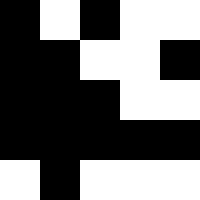[["black", "white", "black", "white", "white"], ["black", "black", "white", "white", "black"], ["black", "black", "black", "white", "white"], ["black", "black", "black", "black", "black"], ["white", "black", "white", "white", "white"]]